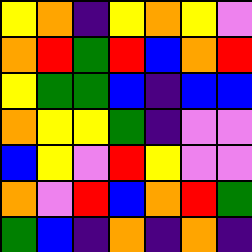[["yellow", "orange", "indigo", "yellow", "orange", "yellow", "violet"], ["orange", "red", "green", "red", "blue", "orange", "red"], ["yellow", "green", "green", "blue", "indigo", "blue", "blue"], ["orange", "yellow", "yellow", "green", "indigo", "violet", "violet"], ["blue", "yellow", "violet", "red", "yellow", "violet", "violet"], ["orange", "violet", "red", "blue", "orange", "red", "green"], ["green", "blue", "indigo", "orange", "indigo", "orange", "indigo"]]